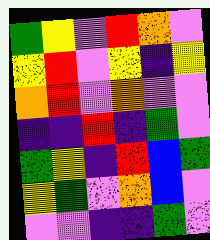[["green", "yellow", "violet", "red", "orange", "violet"], ["yellow", "red", "violet", "yellow", "indigo", "yellow"], ["orange", "red", "violet", "orange", "violet", "violet"], ["indigo", "indigo", "red", "indigo", "green", "violet"], ["green", "yellow", "indigo", "red", "blue", "green"], ["yellow", "green", "violet", "orange", "blue", "violet"], ["violet", "violet", "indigo", "indigo", "green", "violet"]]